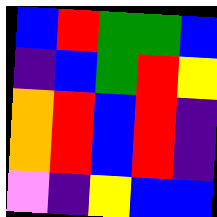[["blue", "red", "green", "green", "blue"], ["indigo", "blue", "green", "red", "yellow"], ["orange", "red", "blue", "red", "indigo"], ["orange", "red", "blue", "red", "indigo"], ["violet", "indigo", "yellow", "blue", "blue"]]